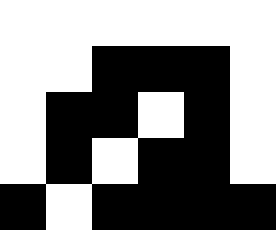[["white", "white", "white", "white", "white", "white"], ["white", "white", "black", "black", "black", "white"], ["white", "black", "black", "white", "black", "white"], ["white", "black", "white", "black", "black", "white"], ["black", "white", "black", "black", "black", "black"]]